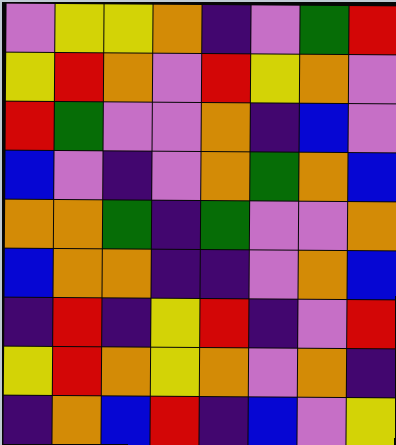[["violet", "yellow", "yellow", "orange", "indigo", "violet", "green", "red"], ["yellow", "red", "orange", "violet", "red", "yellow", "orange", "violet"], ["red", "green", "violet", "violet", "orange", "indigo", "blue", "violet"], ["blue", "violet", "indigo", "violet", "orange", "green", "orange", "blue"], ["orange", "orange", "green", "indigo", "green", "violet", "violet", "orange"], ["blue", "orange", "orange", "indigo", "indigo", "violet", "orange", "blue"], ["indigo", "red", "indigo", "yellow", "red", "indigo", "violet", "red"], ["yellow", "red", "orange", "yellow", "orange", "violet", "orange", "indigo"], ["indigo", "orange", "blue", "red", "indigo", "blue", "violet", "yellow"]]